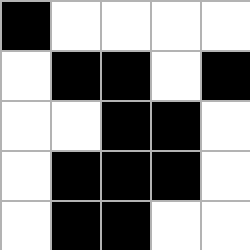[["black", "white", "white", "white", "white"], ["white", "black", "black", "white", "black"], ["white", "white", "black", "black", "white"], ["white", "black", "black", "black", "white"], ["white", "black", "black", "white", "white"]]